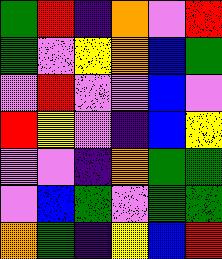[["green", "red", "indigo", "orange", "violet", "red"], ["green", "violet", "yellow", "orange", "blue", "green"], ["violet", "red", "violet", "violet", "blue", "violet"], ["red", "yellow", "violet", "indigo", "blue", "yellow"], ["violet", "violet", "indigo", "orange", "green", "green"], ["violet", "blue", "green", "violet", "green", "green"], ["orange", "green", "indigo", "yellow", "blue", "red"]]